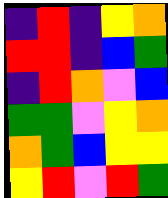[["indigo", "red", "indigo", "yellow", "orange"], ["red", "red", "indigo", "blue", "green"], ["indigo", "red", "orange", "violet", "blue"], ["green", "green", "violet", "yellow", "orange"], ["orange", "green", "blue", "yellow", "yellow"], ["yellow", "red", "violet", "red", "green"]]